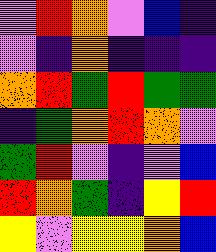[["violet", "red", "orange", "violet", "blue", "indigo"], ["violet", "indigo", "orange", "indigo", "indigo", "indigo"], ["orange", "red", "green", "red", "green", "green"], ["indigo", "green", "orange", "red", "orange", "violet"], ["green", "red", "violet", "indigo", "violet", "blue"], ["red", "orange", "green", "indigo", "yellow", "red"], ["yellow", "violet", "yellow", "yellow", "orange", "blue"]]